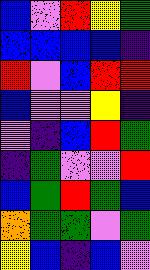[["blue", "violet", "red", "yellow", "green"], ["blue", "blue", "blue", "blue", "indigo"], ["red", "violet", "blue", "red", "red"], ["blue", "violet", "violet", "yellow", "indigo"], ["violet", "indigo", "blue", "red", "green"], ["indigo", "green", "violet", "violet", "red"], ["blue", "green", "red", "green", "blue"], ["orange", "green", "green", "violet", "green"], ["yellow", "blue", "indigo", "blue", "violet"]]